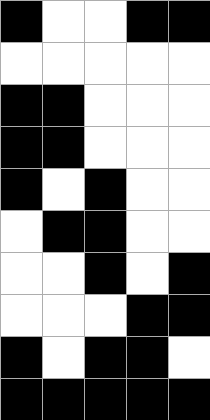[["black", "white", "white", "black", "black"], ["white", "white", "white", "white", "white"], ["black", "black", "white", "white", "white"], ["black", "black", "white", "white", "white"], ["black", "white", "black", "white", "white"], ["white", "black", "black", "white", "white"], ["white", "white", "black", "white", "black"], ["white", "white", "white", "black", "black"], ["black", "white", "black", "black", "white"], ["black", "black", "black", "black", "black"]]